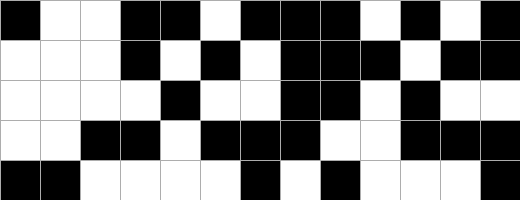[["black", "white", "white", "black", "black", "white", "black", "black", "black", "white", "black", "white", "black"], ["white", "white", "white", "black", "white", "black", "white", "black", "black", "black", "white", "black", "black"], ["white", "white", "white", "white", "black", "white", "white", "black", "black", "white", "black", "white", "white"], ["white", "white", "black", "black", "white", "black", "black", "black", "white", "white", "black", "black", "black"], ["black", "black", "white", "white", "white", "white", "black", "white", "black", "white", "white", "white", "black"]]